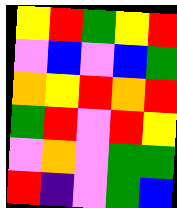[["yellow", "red", "green", "yellow", "red"], ["violet", "blue", "violet", "blue", "green"], ["orange", "yellow", "red", "orange", "red"], ["green", "red", "violet", "red", "yellow"], ["violet", "orange", "violet", "green", "green"], ["red", "indigo", "violet", "green", "blue"]]